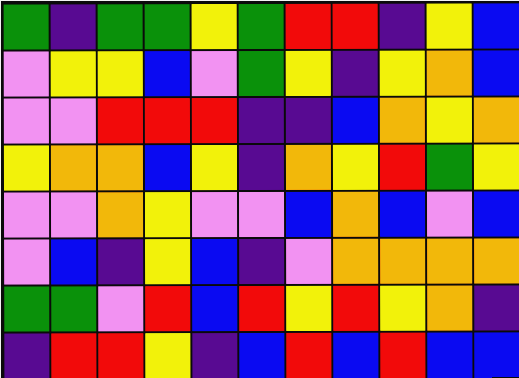[["green", "indigo", "green", "green", "yellow", "green", "red", "red", "indigo", "yellow", "blue"], ["violet", "yellow", "yellow", "blue", "violet", "green", "yellow", "indigo", "yellow", "orange", "blue"], ["violet", "violet", "red", "red", "red", "indigo", "indigo", "blue", "orange", "yellow", "orange"], ["yellow", "orange", "orange", "blue", "yellow", "indigo", "orange", "yellow", "red", "green", "yellow"], ["violet", "violet", "orange", "yellow", "violet", "violet", "blue", "orange", "blue", "violet", "blue"], ["violet", "blue", "indigo", "yellow", "blue", "indigo", "violet", "orange", "orange", "orange", "orange"], ["green", "green", "violet", "red", "blue", "red", "yellow", "red", "yellow", "orange", "indigo"], ["indigo", "red", "red", "yellow", "indigo", "blue", "red", "blue", "red", "blue", "blue"]]